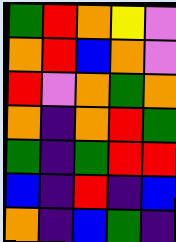[["green", "red", "orange", "yellow", "violet"], ["orange", "red", "blue", "orange", "violet"], ["red", "violet", "orange", "green", "orange"], ["orange", "indigo", "orange", "red", "green"], ["green", "indigo", "green", "red", "red"], ["blue", "indigo", "red", "indigo", "blue"], ["orange", "indigo", "blue", "green", "indigo"]]